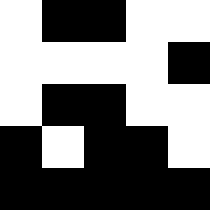[["white", "black", "black", "white", "white"], ["white", "white", "white", "white", "black"], ["white", "black", "black", "white", "white"], ["black", "white", "black", "black", "white"], ["black", "black", "black", "black", "black"]]